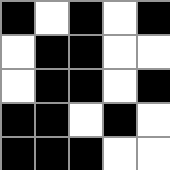[["black", "white", "black", "white", "black"], ["white", "black", "black", "white", "white"], ["white", "black", "black", "white", "black"], ["black", "black", "white", "black", "white"], ["black", "black", "black", "white", "white"]]